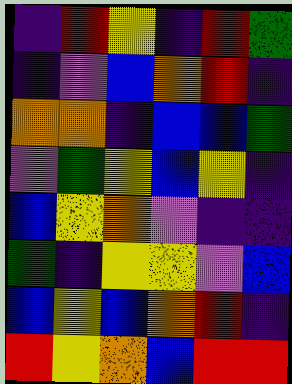[["indigo", "red", "yellow", "indigo", "red", "green"], ["indigo", "violet", "blue", "orange", "red", "indigo"], ["orange", "orange", "indigo", "blue", "blue", "green"], ["violet", "green", "yellow", "blue", "yellow", "indigo"], ["blue", "yellow", "orange", "violet", "indigo", "indigo"], ["green", "indigo", "yellow", "yellow", "violet", "blue"], ["blue", "yellow", "blue", "orange", "red", "indigo"], ["red", "yellow", "orange", "blue", "red", "red"]]